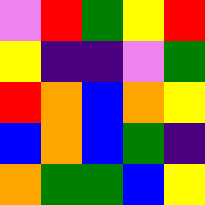[["violet", "red", "green", "yellow", "red"], ["yellow", "indigo", "indigo", "violet", "green"], ["red", "orange", "blue", "orange", "yellow"], ["blue", "orange", "blue", "green", "indigo"], ["orange", "green", "green", "blue", "yellow"]]